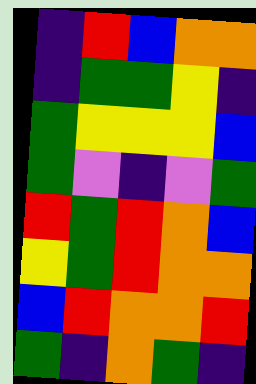[["indigo", "red", "blue", "orange", "orange"], ["indigo", "green", "green", "yellow", "indigo"], ["green", "yellow", "yellow", "yellow", "blue"], ["green", "violet", "indigo", "violet", "green"], ["red", "green", "red", "orange", "blue"], ["yellow", "green", "red", "orange", "orange"], ["blue", "red", "orange", "orange", "red"], ["green", "indigo", "orange", "green", "indigo"]]